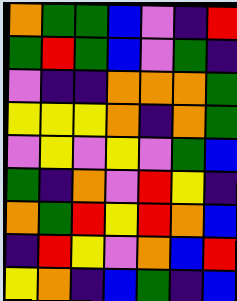[["orange", "green", "green", "blue", "violet", "indigo", "red"], ["green", "red", "green", "blue", "violet", "green", "indigo"], ["violet", "indigo", "indigo", "orange", "orange", "orange", "green"], ["yellow", "yellow", "yellow", "orange", "indigo", "orange", "green"], ["violet", "yellow", "violet", "yellow", "violet", "green", "blue"], ["green", "indigo", "orange", "violet", "red", "yellow", "indigo"], ["orange", "green", "red", "yellow", "red", "orange", "blue"], ["indigo", "red", "yellow", "violet", "orange", "blue", "red"], ["yellow", "orange", "indigo", "blue", "green", "indigo", "blue"]]